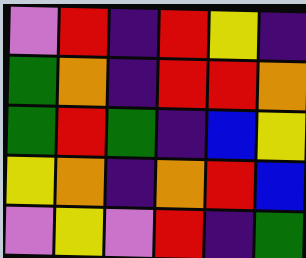[["violet", "red", "indigo", "red", "yellow", "indigo"], ["green", "orange", "indigo", "red", "red", "orange"], ["green", "red", "green", "indigo", "blue", "yellow"], ["yellow", "orange", "indigo", "orange", "red", "blue"], ["violet", "yellow", "violet", "red", "indigo", "green"]]